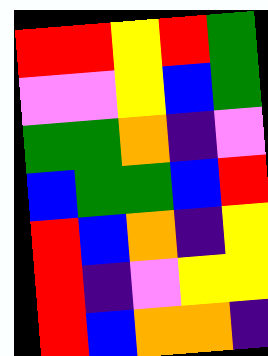[["red", "red", "yellow", "red", "green"], ["violet", "violet", "yellow", "blue", "green"], ["green", "green", "orange", "indigo", "violet"], ["blue", "green", "green", "blue", "red"], ["red", "blue", "orange", "indigo", "yellow"], ["red", "indigo", "violet", "yellow", "yellow"], ["red", "blue", "orange", "orange", "indigo"]]